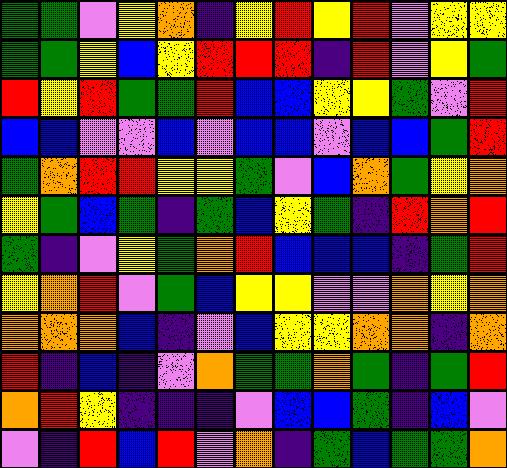[["green", "green", "violet", "yellow", "orange", "indigo", "yellow", "red", "yellow", "red", "violet", "yellow", "yellow"], ["green", "green", "yellow", "blue", "yellow", "red", "red", "red", "indigo", "red", "violet", "yellow", "green"], ["red", "yellow", "red", "green", "green", "red", "blue", "blue", "yellow", "yellow", "green", "violet", "red"], ["blue", "blue", "violet", "violet", "blue", "violet", "blue", "blue", "violet", "blue", "blue", "green", "red"], ["green", "orange", "red", "red", "yellow", "yellow", "green", "violet", "blue", "orange", "green", "yellow", "orange"], ["yellow", "green", "blue", "green", "indigo", "green", "blue", "yellow", "green", "indigo", "red", "orange", "red"], ["green", "indigo", "violet", "yellow", "green", "orange", "red", "blue", "blue", "blue", "indigo", "green", "red"], ["yellow", "orange", "red", "violet", "green", "blue", "yellow", "yellow", "violet", "violet", "orange", "yellow", "orange"], ["orange", "orange", "orange", "blue", "indigo", "violet", "blue", "yellow", "yellow", "orange", "orange", "indigo", "orange"], ["red", "indigo", "blue", "indigo", "violet", "orange", "green", "green", "orange", "green", "indigo", "green", "red"], ["orange", "red", "yellow", "indigo", "indigo", "indigo", "violet", "blue", "blue", "green", "indigo", "blue", "violet"], ["violet", "indigo", "red", "blue", "red", "violet", "orange", "indigo", "green", "blue", "green", "green", "orange"]]